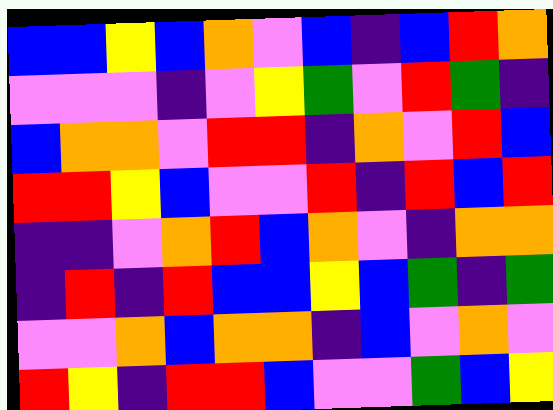[["blue", "blue", "yellow", "blue", "orange", "violet", "blue", "indigo", "blue", "red", "orange"], ["violet", "violet", "violet", "indigo", "violet", "yellow", "green", "violet", "red", "green", "indigo"], ["blue", "orange", "orange", "violet", "red", "red", "indigo", "orange", "violet", "red", "blue"], ["red", "red", "yellow", "blue", "violet", "violet", "red", "indigo", "red", "blue", "red"], ["indigo", "indigo", "violet", "orange", "red", "blue", "orange", "violet", "indigo", "orange", "orange"], ["indigo", "red", "indigo", "red", "blue", "blue", "yellow", "blue", "green", "indigo", "green"], ["violet", "violet", "orange", "blue", "orange", "orange", "indigo", "blue", "violet", "orange", "violet"], ["red", "yellow", "indigo", "red", "red", "blue", "violet", "violet", "green", "blue", "yellow"]]